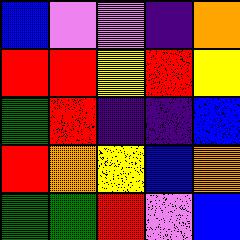[["blue", "violet", "violet", "indigo", "orange"], ["red", "red", "yellow", "red", "yellow"], ["green", "red", "indigo", "indigo", "blue"], ["red", "orange", "yellow", "blue", "orange"], ["green", "green", "red", "violet", "blue"]]